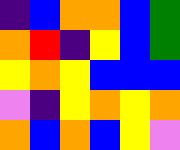[["indigo", "blue", "orange", "orange", "blue", "green"], ["orange", "red", "indigo", "yellow", "blue", "green"], ["yellow", "orange", "yellow", "blue", "blue", "blue"], ["violet", "indigo", "yellow", "orange", "yellow", "orange"], ["orange", "blue", "orange", "blue", "yellow", "violet"]]